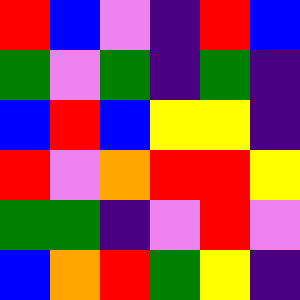[["red", "blue", "violet", "indigo", "red", "blue"], ["green", "violet", "green", "indigo", "green", "indigo"], ["blue", "red", "blue", "yellow", "yellow", "indigo"], ["red", "violet", "orange", "red", "red", "yellow"], ["green", "green", "indigo", "violet", "red", "violet"], ["blue", "orange", "red", "green", "yellow", "indigo"]]